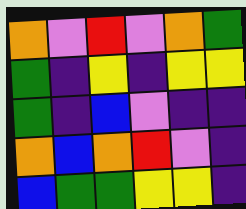[["orange", "violet", "red", "violet", "orange", "green"], ["green", "indigo", "yellow", "indigo", "yellow", "yellow"], ["green", "indigo", "blue", "violet", "indigo", "indigo"], ["orange", "blue", "orange", "red", "violet", "indigo"], ["blue", "green", "green", "yellow", "yellow", "indigo"]]